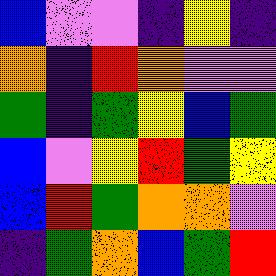[["blue", "violet", "violet", "indigo", "yellow", "indigo"], ["orange", "indigo", "red", "orange", "violet", "violet"], ["green", "indigo", "green", "yellow", "blue", "green"], ["blue", "violet", "yellow", "red", "green", "yellow"], ["blue", "red", "green", "orange", "orange", "violet"], ["indigo", "green", "orange", "blue", "green", "red"]]